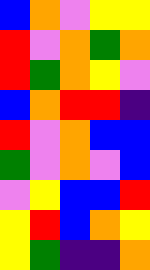[["blue", "orange", "violet", "yellow", "yellow"], ["red", "violet", "orange", "green", "orange"], ["red", "green", "orange", "yellow", "violet"], ["blue", "orange", "red", "red", "indigo"], ["red", "violet", "orange", "blue", "blue"], ["green", "violet", "orange", "violet", "blue"], ["violet", "yellow", "blue", "blue", "red"], ["yellow", "red", "blue", "orange", "yellow"], ["yellow", "green", "indigo", "indigo", "orange"]]